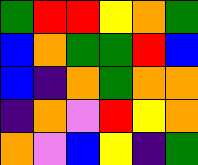[["green", "red", "red", "yellow", "orange", "green"], ["blue", "orange", "green", "green", "red", "blue"], ["blue", "indigo", "orange", "green", "orange", "orange"], ["indigo", "orange", "violet", "red", "yellow", "orange"], ["orange", "violet", "blue", "yellow", "indigo", "green"]]